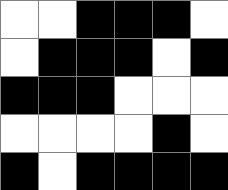[["white", "white", "black", "black", "black", "white"], ["white", "black", "black", "black", "white", "black"], ["black", "black", "black", "white", "white", "white"], ["white", "white", "white", "white", "black", "white"], ["black", "white", "black", "black", "black", "black"]]